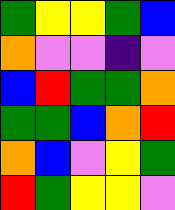[["green", "yellow", "yellow", "green", "blue"], ["orange", "violet", "violet", "indigo", "violet"], ["blue", "red", "green", "green", "orange"], ["green", "green", "blue", "orange", "red"], ["orange", "blue", "violet", "yellow", "green"], ["red", "green", "yellow", "yellow", "violet"]]